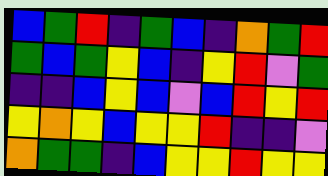[["blue", "green", "red", "indigo", "green", "blue", "indigo", "orange", "green", "red"], ["green", "blue", "green", "yellow", "blue", "indigo", "yellow", "red", "violet", "green"], ["indigo", "indigo", "blue", "yellow", "blue", "violet", "blue", "red", "yellow", "red"], ["yellow", "orange", "yellow", "blue", "yellow", "yellow", "red", "indigo", "indigo", "violet"], ["orange", "green", "green", "indigo", "blue", "yellow", "yellow", "red", "yellow", "yellow"]]